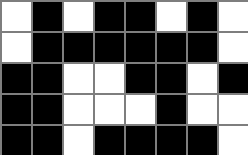[["white", "black", "white", "black", "black", "white", "black", "white"], ["white", "black", "black", "black", "black", "black", "black", "white"], ["black", "black", "white", "white", "black", "black", "white", "black"], ["black", "black", "white", "white", "white", "black", "white", "white"], ["black", "black", "white", "black", "black", "black", "black", "white"]]